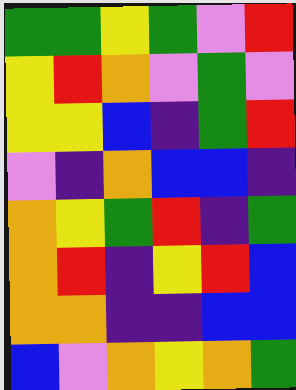[["green", "green", "yellow", "green", "violet", "red"], ["yellow", "red", "orange", "violet", "green", "violet"], ["yellow", "yellow", "blue", "indigo", "green", "red"], ["violet", "indigo", "orange", "blue", "blue", "indigo"], ["orange", "yellow", "green", "red", "indigo", "green"], ["orange", "red", "indigo", "yellow", "red", "blue"], ["orange", "orange", "indigo", "indigo", "blue", "blue"], ["blue", "violet", "orange", "yellow", "orange", "green"]]